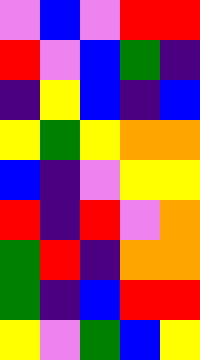[["violet", "blue", "violet", "red", "red"], ["red", "violet", "blue", "green", "indigo"], ["indigo", "yellow", "blue", "indigo", "blue"], ["yellow", "green", "yellow", "orange", "orange"], ["blue", "indigo", "violet", "yellow", "yellow"], ["red", "indigo", "red", "violet", "orange"], ["green", "red", "indigo", "orange", "orange"], ["green", "indigo", "blue", "red", "red"], ["yellow", "violet", "green", "blue", "yellow"]]